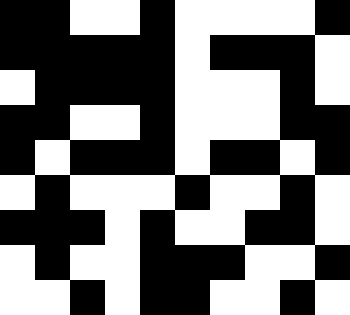[["black", "black", "white", "white", "black", "white", "white", "white", "white", "black"], ["black", "black", "black", "black", "black", "white", "black", "black", "black", "white"], ["white", "black", "black", "black", "black", "white", "white", "white", "black", "white"], ["black", "black", "white", "white", "black", "white", "white", "white", "black", "black"], ["black", "white", "black", "black", "black", "white", "black", "black", "white", "black"], ["white", "black", "white", "white", "white", "black", "white", "white", "black", "white"], ["black", "black", "black", "white", "black", "white", "white", "black", "black", "white"], ["white", "black", "white", "white", "black", "black", "black", "white", "white", "black"], ["white", "white", "black", "white", "black", "black", "white", "white", "black", "white"]]